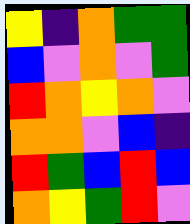[["yellow", "indigo", "orange", "green", "green"], ["blue", "violet", "orange", "violet", "green"], ["red", "orange", "yellow", "orange", "violet"], ["orange", "orange", "violet", "blue", "indigo"], ["red", "green", "blue", "red", "blue"], ["orange", "yellow", "green", "red", "violet"]]